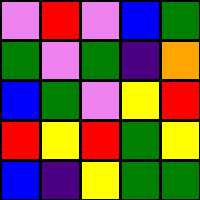[["violet", "red", "violet", "blue", "green"], ["green", "violet", "green", "indigo", "orange"], ["blue", "green", "violet", "yellow", "red"], ["red", "yellow", "red", "green", "yellow"], ["blue", "indigo", "yellow", "green", "green"]]